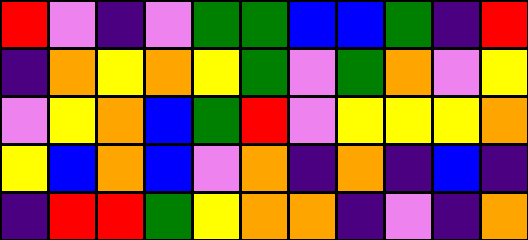[["red", "violet", "indigo", "violet", "green", "green", "blue", "blue", "green", "indigo", "red"], ["indigo", "orange", "yellow", "orange", "yellow", "green", "violet", "green", "orange", "violet", "yellow"], ["violet", "yellow", "orange", "blue", "green", "red", "violet", "yellow", "yellow", "yellow", "orange"], ["yellow", "blue", "orange", "blue", "violet", "orange", "indigo", "orange", "indigo", "blue", "indigo"], ["indigo", "red", "red", "green", "yellow", "orange", "orange", "indigo", "violet", "indigo", "orange"]]